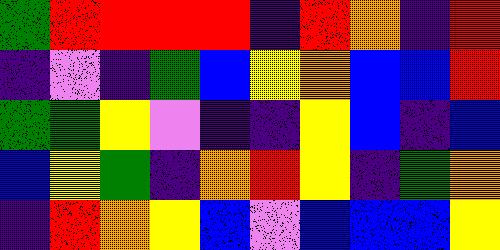[["green", "red", "red", "red", "red", "indigo", "red", "orange", "indigo", "red"], ["indigo", "violet", "indigo", "green", "blue", "yellow", "orange", "blue", "blue", "red"], ["green", "green", "yellow", "violet", "indigo", "indigo", "yellow", "blue", "indigo", "blue"], ["blue", "yellow", "green", "indigo", "orange", "red", "yellow", "indigo", "green", "orange"], ["indigo", "red", "orange", "yellow", "blue", "violet", "blue", "blue", "blue", "yellow"]]